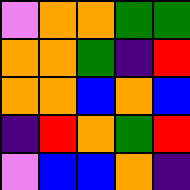[["violet", "orange", "orange", "green", "green"], ["orange", "orange", "green", "indigo", "red"], ["orange", "orange", "blue", "orange", "blue"], ["indigo", "red", "orange", "green", "red"], ["violet", "blue", "blue", "orange", "indigo"]]